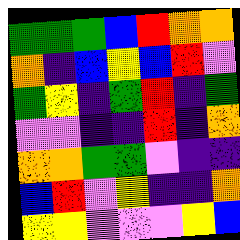[["green", "green", "green", "blue", "red", "orange", "orange"], ["orange", "indigo", "blue", "yellow", "blue", "red", "violet"], ["green", "yellow", "indigo", "green", "red", "indigo", "green"], ["violet", "violet", "indigo", "indigo", "red", "indigo", "orange"], ["orange", "orange", "green", "green", "violet", "indigo", "indigo"], ["blue", "red", "violet", "yellow", "indigo", "indigo", "orange"], ["yellow", "yellow", "violet", "violet", "violet", "yellow", "blue"]]